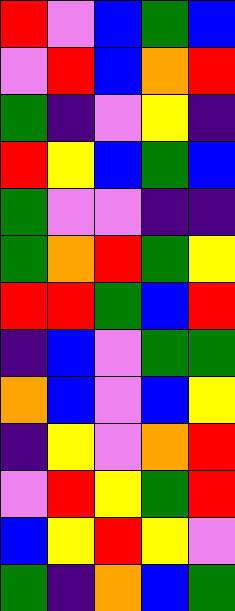[["red", "violet", "blue", "green", "blue"], ["violet", "red", "blue", "orange", "red"], ["green", "indigo", "violet", "yellow", "indigo"], ["red", "yellow", "blue", "green", "blue"], ["green", "violet", "violet", "indigo", "indigo"], ["green", "orange", "red", "green", "yellow"], ["red", "red", "green", "blue", "red"], ["indigo", "blue", "violet", "green", "green"], ["orange", "blue", "violet", "blue", "yellow"], ["indigo", "yellow", "violet", "orange", "red"], ["violet", "red", "yellow", "green", "red"], ["blue", "yellow", "red", "yellow", "violet"], ["green", "indigo", "orange", "blue", "green"]]